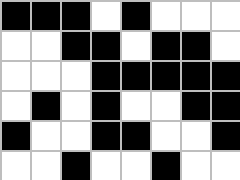[["black", "black", "black", "white", "black", "white", "white", "white"], ["white", "white", "black", "black", "white", "black", "black", "white"], ["white", "white", "white", "black", "black", "black", "black", "black"], ["white", "black", "white", "black", "white", "white", "black", "black"], ["black", "white", "white", "black", "black", "white", "white", "black"], ["white", "white", "black", "white", "white", "black", "white", "white"]]